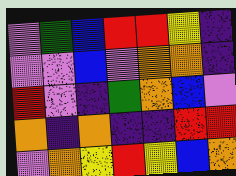[["violet", "green", "blue", "red", "red", "yellow", "indigo"], ["violet", "violet", "blue", "violet", "orange", "orange", "indigo"], ["red", "violet", "indigo", "green", "orange", "blue", "violet"], ["orange", "indigo", "orange", "indigo", "indigo", "red", "red"], ["violet", "orange", "yellow", "red", "yellow", "blue", "orange"]]